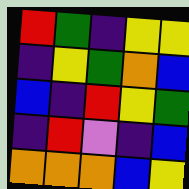[["red", "green", "indigo", "yellow", "yellow"], ["indigo", "yellow", "green", "orange", "blue"], ["blue", "indigo", "red", "yellow", "green"], ["indigo", "red", "violet", "indigo", "blue"], ["orange", "orange", "orange", "blue", "yellow"]]